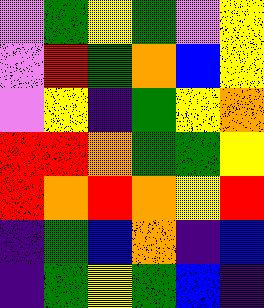[["violet", "green", "yellow", "green", "violet", "yellow"], ["violet", "red", "green", "orange", "blue", "yellow"], ["violet", "yellow", "indigo", "green", "yellow", "orange"], ["red", "red", "orange", "green", "green", "yellow"], ["red", "orange", "red", "orange", "yellow", "red"], ["indigo", "green", "blue", "orange", "indigo", "blue"], ["indigo", "green", "yellow", "green", "blue", "indigo"]]